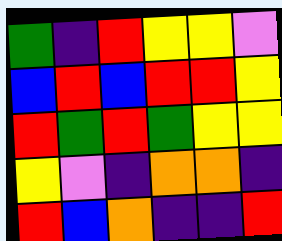[["green", "indigo", "red", "yellow", "yellow", "violet"], ["blue", "red", "blue", "red", "red", "yellow"], ["red", "green", "red", "green", "yellow", "yellow"], ["yellow", "violet", "indigo", "orange", "orange", "indigo"], ["red", "blue", "orange", "indigo", "indigo", "red"]]